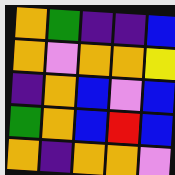[["orange", "green", "indigo", "indigo", "blue"], ["orange", "violet", "orange", "orange", "yellow"], ["indigo", "orange", "blue", "violet", "blue"], ["green", "orange", "blue", "red", "blue"], ["orange", "indigo", "orange", "orange", "violet"]]